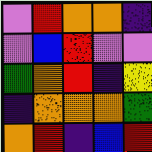[["violet", "red", "orange", "orange", "indigo"], ["violet", "blue", "red", "violet", "violet"], ["green", "orange", "red", "indigo", "yellow"], ["indigo", "orange", "orange", "orange", "green"], ["orange", "red", "indigo", "blue", "red"]]